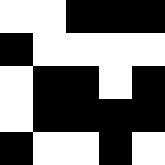[["white", "white", "black", "black", "black"], ["black", "white", "white", "white", "white"], ["white", "black", "black", "white", "black"], ["white", "black", "black", "black", "black"], ["black", "white", "white", "black", "white"]]